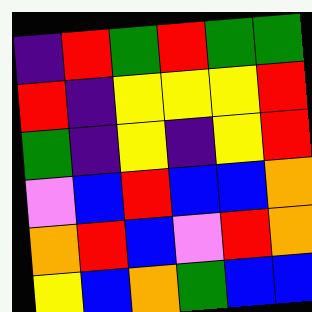[["indigo", "red", "green", "red", "green", "green"], ["red", "indigo", "yellow", "yellow", "yellow", "red"], ["green", "indigo", "yellow", "indigo", "yellow", "red"], ["violet", "blue", "red", "blue", "blue", "orange"], ["orange", "red", "blue", "violet", "red", "orange"], ["yellow", "blue", "orange", "green", "blue", "blue"]]